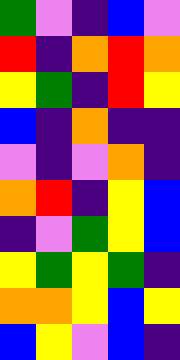[["green", "violet", "indigo", "blue", "violet"], ["red", "indigo", "orange", "red", "orange"], ["yellow", "green", "indigo", "red", "yellow"], ["blue", "indigo", "orange", "indigo", "indigo"], ["violet", "indigo", "violet", "orange", "indigo"], ["orange", "red", "indigo", "yellow", "blue"], ["indigo", "violet", "green", "yellow", "blue"], ["yellow", "green", "yellow", "green", "indigo"], ["orange", "orange", "yellow", "blue", "yellow"], ["blue", "yellow", "violet", "blue", "indigo"]]